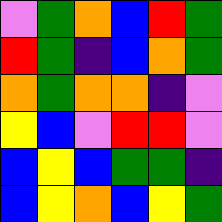[["violet", "green", "orange", "blue", "red", "green"], ["red", "green", "indigo", "blue", "orange", "green"], ["orange", "green", "orange", "orange", "indigo", "violet"], ["yellow", "blue", "violet", "red", "red", "violet"], ["blue", "yellow", "blue", "green", "green", "indigo"], ["blue", "yellow", "orange", "blue", "yellow", "green"]]